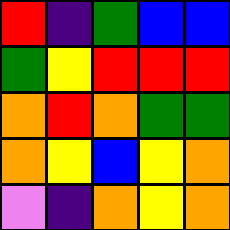[["red", "indigo", "green", "blue", "blue"], ["green", "yellow", "red", "red", "red"], ["orange", "red", "orange", "green", "green"], ["orange", "yellow", "blue", "yellow", "orange"], ["violet", "indigo", "orange", "yellow", "orange"]]